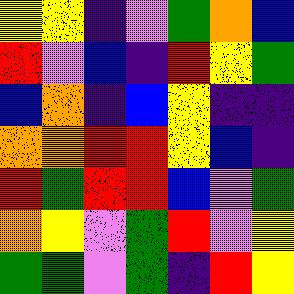[["yellow", "yellow", "indigo", "violet", "green", "orange", "blue"], ["red", "violet", "blue", "indigo", "red", "yellow", "green"], ["blue", "orange", "indigo", "blue", "yellow", "indigo", "indigo"], ["orange", "orange", "red", "red", "yellow", "blue", "indigo"], ["red", "green", "red", "red", "blue", "violet", "green"], ["orange", "yellow", "violet", "green", "red", "violet", "yellow"], ["green", "green", "violet", "green", "indigo", "red", "yellow"]]